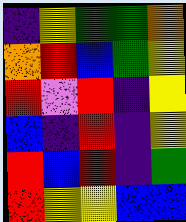[["indigo", "yellow", "green", "green", "orange"], ["orange", "red", "blue", "green", "yellow"], ["red", "violet", "red", "indigo", "yellow"], ["blue", "indigo", "red", "indigo", "yellow"], ["red", "blue", "red", "indigo", "green"], ["red", "yellow", "yellow", "blue", "blue"]]